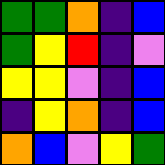[["green", "green", "orange", "indigo", "blue"], ["green", "yellow", "red", "indigo", "violet"], ["yellow", "yellow", "violet", "indigo", "blue"], ["indigo", "yellow", "orange", "indigo", "blue"], ["orange", "blue", "violet", "yellow", "green"]]